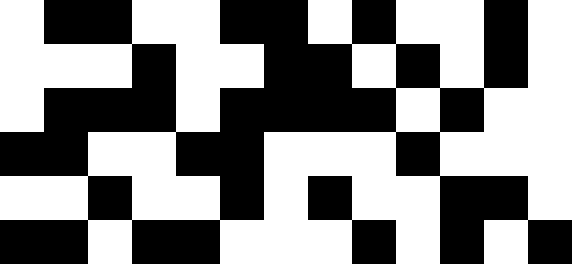[["white", "black", "black", "white", "white", "black", "black", "white", "black", "white", "white", "black", "white"], ["white", "white", "white", "black", "white", "white", "black", "black", "white", "black", "white", "black", "white"], ["white", "black", "black", "black", "white", "black", "black", "black", "black", "white", "black", "white", "white"], ["black", "black", "white", "white", "black", "black", "white", "white", "white", "black", "white", "white", "white"], ["white", "white", "black", "white", "white", "black", "white", "black", "white", "white", "black", "black", "white"], ["black", "black", "white", "black", "black", "white", "white", "white", "black", "white", "black", "white", "black"]]